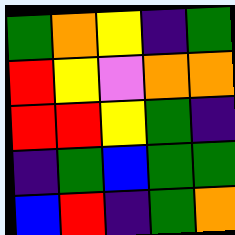[["green", "orange", "yellow", "indigo", "green"], ["red", "yellow", "violet", "orange", "orange"], ["red", "red", "yellow", "green", "indigo"], ["indigo", "green", "blue", "green", "green"], ["blue", "red", "indigo", "green", "orange"]]